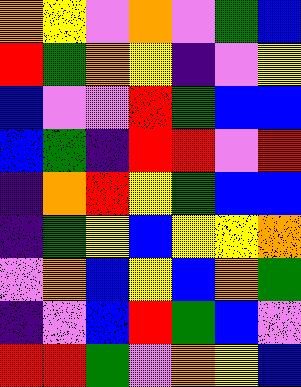[["orange", "yellow", "violet", "orange", "violet", "green", "blue"], ["red", "green", "orange", "yellow", "indigo", "violet", "yellow"], ["blue", "violet", "violet", "red", "green", "blue", "blue"], ["blue", "green", "indigo", "red", "red", "violet", "red"], ["indigo", "orange", "red", "yellow", "green", "blue", "blue"], ["indigo", "green", "yellow", "blue", "yellow", "yellow", "orange"], ["violet", "orange", "blue", "yellow", "blue", "orange", "green"], ["indigo", "violet", "blue", "red", "green", "blue", "violet"], ["red", "red", "green", "violet", "orange", "yellow", "blue"]]